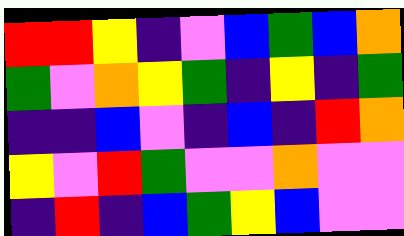[["red", "red", "yellow", "indigo", "violet", "blue", "green", "blue", "orange"], ["green", "violet", "orange", "yellow", "green", "indigo", "yellow", "indigo", "green"], ["indigo", "indigo", "blue", "violet", "indigo", "blue", "indigo", "red", "orange"], ["yellow", "violet", "red", "green", "violet", "violet", "orange", "violet", "violet"], ["indigo", "red", "indigo", "blue", "green", "yellow", "blue", "violet", "violet"]]